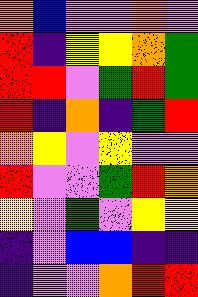[["orange", "blue", "violet", "violet", "orange", "violet"], ["red", "indigo", "yellow", "yellow", "orange", "green"], ["red", "red", "violet", "green", "red", "green"], ["red", "indigo", "orange", "indigo", "green", "red"], ["orange", "yellow", "violet", "yellow", "violet", "violet"], ["red", "violet", "violet", "green", "red", "orange"], ["yellow", "violet", "green", "violet", "yellow", "yellow"], ["indigo", "violet", "blue", "blue", "indigo", "indigo"], ["indigo", "violet", "violet", "orange", "red", "red"]]